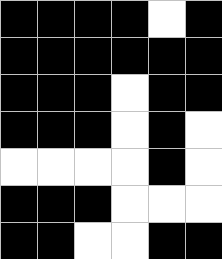[["black", "black", "black", "black", "white", "black"], ["black", "black", "black", "black", "black", "black"], ["black", "black", "black", "white", "black", "black"], ["black", "black", "black", "white", "black", "white"], ["white", "white", "white", "white", "black", "white"], ["black", "black", "black", "white", "white", "white"], ["black", "black", "white", "white", "black", "black"]]